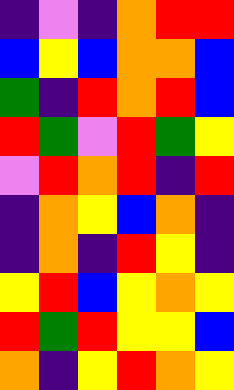[["indigo", "violet", "indigo", "orange", "red", "red"], ["blue", "yellow", "blue", "orange", "orange", "blue"], ["green", "indigo", "red", "orange", "red", "blue"], ["red", "green", "violet", "red", "green", "yellow"], ["violet", "red", "orange", "red", "indigo", "red"], ["indigo", "orange", "yellow", "blue", "orange", "indigo"], ["indigo", "orange", "indigo", "red", "yellow", "indigo"], ["yellow", "red", "blue", "yellow", "orange", "yellow"], ["red", "green", "red", "yellow", "yellow", "blue"], ["orange", "indigo", "yellow", "red", "orange", "yellow"]]